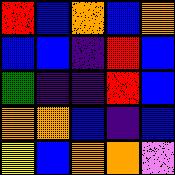[["red", "blue", "orange", "blue", "orange"], ["blue", "blue", "indigo", "red", "blue"], ["green", "indigo", "indigo", "red", "blue"], ["orange", "orange", "blue", "indigo", "blue"], ["yellow", "blue", "orange", "orange", "violet"]]